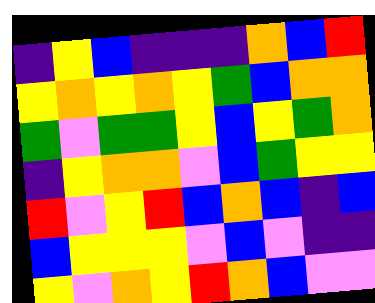[["indigo", "yellow", "blue", "indigo", "indigo", "indigo", "orange", "blue", "red"], ["yellow", "orange", "yellow", "orange", "yellow", "green", "blue", "orange", "orange"], ["green", "violet", "green", "green", "yellow", "blue", "yellow", "green", "orange"], ["indigo", "yellow", "orange", "orange", "violet", "blue", "green", "yellow", "yellow"], ["red", "violet", "yellow", "red", "blue", "orange", "blue", "indigo", "blue"], ["blue", "yellow", "yellow", "yellow", "violet", "blue", "violet", "indigo", "indigo"], ["yellow", "violet", "orange", "yellow", "red", "orange", "blue", "violet", "violet"]]